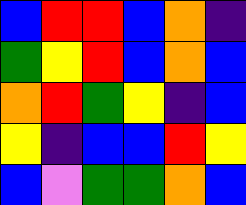[["blue", "red", "red", "blue", "orange", "indigo"], ["green", "yellow", "red", "blue", "orange", "blue"], ["orange", "red", "green", "yellow", "indigo", "blue"], ["yellow", "indigo", "blue", "blue", "red", "yellow"], ["blue", "violet", "green", "green", "orange", "blue"]]